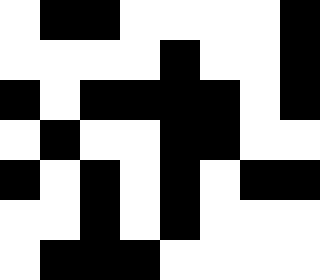[["white", "black", "black", "white", "white", "white", "white", "black"], ["white", "white", "white", "white", "black", "white", "white", "black"], ["black", "white", "black", "black", "black", "black", "white", "black"], ["white", "black", "white", "white", "black", "black", "white", "white"], ["black", "white", "black", "white", "black", "white", "black", "black"], ["white", "white", "black", "white", "black", "white", "white", "white"], ["white", "black", "black", "black", "white", "white", "white", "white"]]